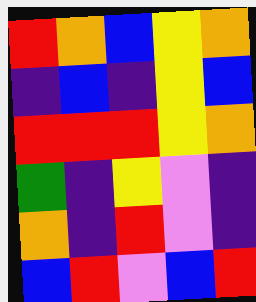[["red", "orange", "blue", "yellow", "orange"], ["indigo", "blue", "indigo", "yellow", "blue"], ["red", "red", "red", "yellow", "orange"], ["green", "indigo", "yellow", "violet", "indigo"], ["orange", "indigo", "red", "violet", "indigo"], ["blue", "red", "violet", "blue", "red"]]